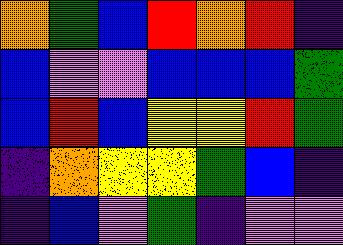[["orange", "green", "blue", "red", "orange", "red", "indigo"], ["blue", "violet", "violet", "blue", "blue", "blue", "green"], ["blue", "red", "blue", "yellow", "yellow", "red", "green"], ["indigo", "orange", "yellow", "yellow", "green", "blue", "indigo"], ["indigo", "blue", "violet", "green", "indigo", "violet", "violet"]]